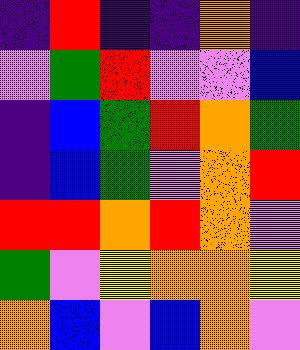[["indigo", "red", "indigo", "indigo", "orange", "indigo"], ["violet", "green", "red", "violet", "violet", "blue"], ["indigo", "blue", "green", "red", "orange", "green"], ["indigo", "blue", "green", "violet", "orange", "red"], ["red", "red", "orange", "red", "orange", "violet"], ["green", "violet", "yellow", "orange", "orange", "yellow"], ["orange", "blue", "violet", "blue", "orange", "violet"]]